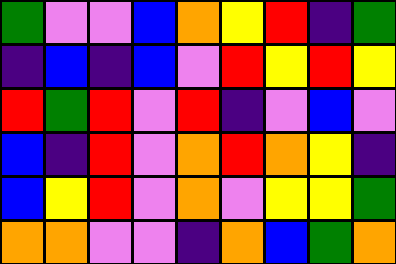[["green", "violet", "violet", "blue", "orange", "yellow", "red", "indigo", "green"], ["indigo", "blue", "indigo", "blue", "violet", "red", "yellow", "red", "yellow"], ["red", "green", "red", "violet", "red", "indigo", "violet", "blue", "violet"], ["blue", "indigo", "red", "violet", "orange", "red", "orange", "yellow", "indigo"], ["blue", "yellow", "red", "violet", "orange", "violet", "yellow", "yellow", "green"], ["orange", "orange", "violet", "violet", "indigo", "orange", "blue", "green", "orange"]]